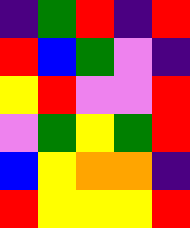[["indigo", "green", "red", "indigo", "red"], ["red", "blue", "green", "violet", "indigo"], ["yellow", "red", "violet", "violet", "red"], ["violet", "green", "yellow", "green", "red"], ["blue", "yellow", "orange", "orange", "indigo"], ["red", "yellow", "yellow", "yellow", "red"]]